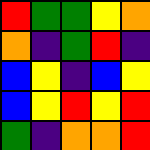[["red", "green", "green", "yellow", "orange"], ["orange", "indigo", "green", "red", "indigo"], ["blue", "yellow", "indigo", "blue", "yellow"], ["blue", "yellow", "red", "yellow", "red"], ["green", "indigo", "orange", "orange", "red"]]